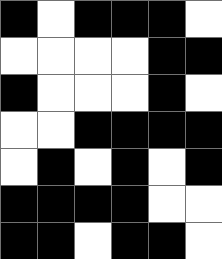[["black", "white", "black", "black", "black", "white"], ["white", "white", "white", "white", "black", "black"], ["black", "white", "white", "white", "black", "white"], ["white", "white", "black", "black", "black", "black"], ["white", "black", "white", "black", "white", "black"], ["black", "black", "black", "black", "white", "white"], ["black", "black", "white", "black", "black", "white"]]